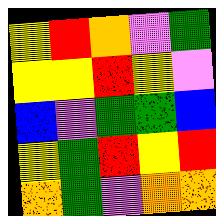[["yellow", "red", "orange", "violet", "green"], ["yellow", "yellow", "red", "yellow", "violet"], ["blue", "violet", "green", "green", "blue"], ["yellow", "green", "red", "yellow", "red"], ["orange", "green", "violet", "orange", "orange"]]